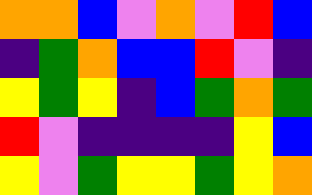[["orange", "orange", "blue", "violet", "orange", "violet", "red", "blue"], ["indigo", "green", "orange", "blue", "blue", "red", "violet", "indigo"], ["yellow", "green", "yellow", "indigo", "blue", "green", "orange", "green"], ["red", "violet", "indigo", "indigo", "indigo", "indigo", "yellow", "blue"], ["yellow", "violet", "green", "yellow", "yellow", "green", "yellow", "orange"]]